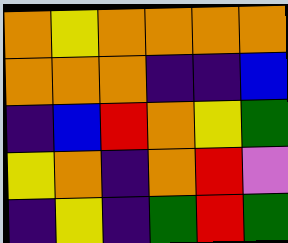[["orange", "yellow", "orange", "orange", "orange", "orange"], ["orange", "orange", "orange", "indigo", "indigo", "blue"], ["indigo", "blue", "red", "orange", "yellow", "green"], ["yellow", "orange", "indigo", "orange", "red", "violet"], ["indigo", "yellow", "indigo", "green", "red", "green"]]